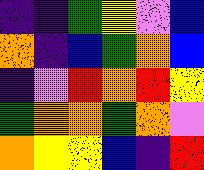[["indigo", "indigo", "green", "yellow", "violet", "blue"], ["orange", "indigo", "blue", "green", "orange", "blue"], ["indigo", "violet", "red", "orange", "red", "yellow"], ["green", "orange", "orange", "green", "orange", "violet"], ["orange", "yellow", "yellow", "blue", "indigo", "red"]]